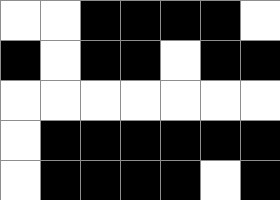[["white", "white", "black", "black", "black", "black", "white"], ["black", "white", "black", "black", "white", "black", "black"], ["white", "white", "white", "white", "white", "white", "white"], ["white", "black", "black", "black", "black", "black", "black"], ["white", "black", "black", "black", "black", "white", "black"]]